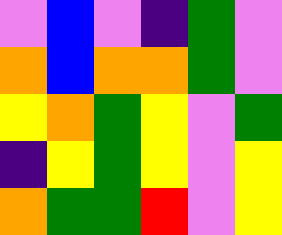[["violet", "blue", "violet", "indigo", "green", "violet"], ["orange", "blue", "orange", "orange", "green", "violet"], ["yellow", "orange", "green", "yellow", "violet", "green"], ["indigo", "yellow", "green", "yellow", "violet", "yellow"], ["orange", "green", "green", "red", "violet", "yellow"]]